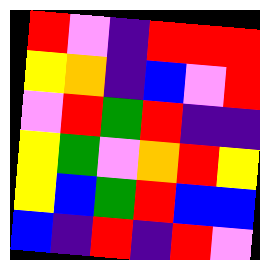[["red", "violet", "indigo", "red", "red", "red"], ["yellow", "orange", "indigo", "blue", "violet", "red"], ["violet", "red", "green", "red", "indigo", "indigo"], ["yellow", "green", "violet", "orange", "red", "yellow"], ["yellow", "blue", "green", "red", "blue", "blue"], ["blue", "indigo", "red", "indigo", "red", "violet"]]